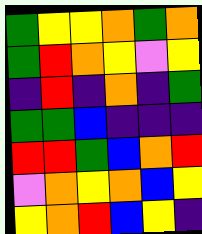[["green", "yellow", "yellow", "orange", "green", "orange"], ["green", "red", "orange", "yellow", "violet", "yellow"], ["indigo", "red", "indigo", "orange", "indigo", "green"], ["green", "green", "blue", "indigo", "indigo", "indigo"], ["red", "red", "green", "blue", "orange", "red"], ["violet", "orange", "yellow", "orange", "blue", "yellow"], ["yellow", "orange", "red", "blue", "yellow", "indigo"]]